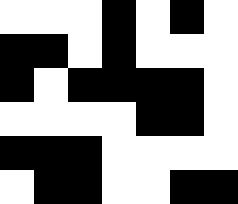[["white", "white", "white", "black", "white", "black", "white"], ["black", "black", "white", "black", "white", "white", "white"], ["black", "white", "black", "black", "black", "black", "white"], ["white", "white", "white", "white", "black", "black", "white"], ["black", "black", "black", "white", "white", "white", "white"], ["white", "black", "black", "white", "white", "black", "black"]]